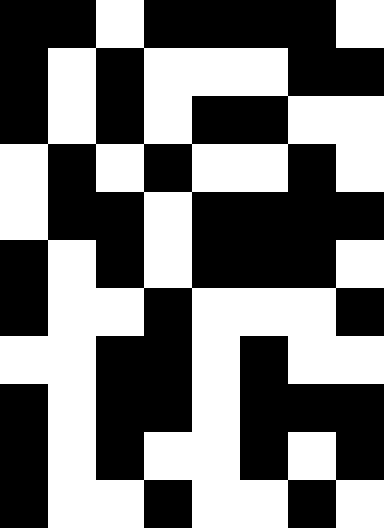[["black", "black", "white", "black", "black", "black", "black", "white"], ["black", "white", "black", "white", "white", "white", "black", "black"], ["black", "white", "black", "white", "black", "black", "white", "white"], ["white", "black", "white", "black", "white", "white", "black", "white"], ["white", "black", "black", "white", "black", "black", "black", "black"], ["black", "white", "black", "white", "black", "black", "black", "white"], ["black", "white", "white", "black", "white", "white", "white", "black"], ["white", "white", "black", "black", "white", "black", "white", "white"], ["black", "white", "black", "black", "white", "black", "black", "black"], ["black", "white", "black", "white", "white", "black", "white", "black"], ["black", "white", "white", "black", "white", "white", "black", "white"]]